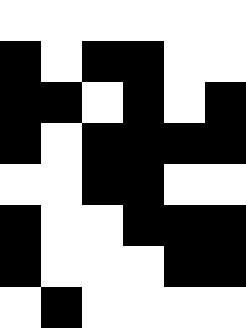[["white", "white", "white", "white", "white", "white"], ["black", "white", "black", "black", "white", "white"], ["black", "black", "white", "black", "white", "black"], ["black", "white", "black", "black", "black", "black"], ["white", "white", "black", "black", "white", "white"], ["black", "white", "white", "black", "black", "black"], ["black", "white", "white", "white", "black", "black"], ["white", "black", "white", "white", "white", "white"]]